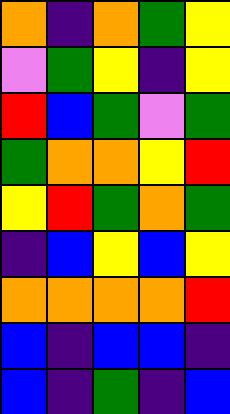[["orange", "indigo", "orange", "green", "yellow"], ["violet", "green", "yellow", "indigo", "yellow"], ["red", "blue", "green", "violet", "green"], ["green", "orange", "orange", "yellow", "red"], ["yellow", "red", "green", "orange", "green"], ["indigo", "blue", "yellow", "blue", "yellow"], ["orange", "orange", "orange", "orange", "red"], ["blue", "indigo", "blue", "blue", "indigo"], ["blue", "indigo", "green", "indigo", "blue"]]